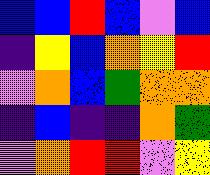[["blue", "blue", "red", "blue", "violet", "blue"], ["indigo", "yellow", "blue", "orange", "yellow", "red"], ["violet", "orange", "blue", "green", "orange", "orange"], ["indigo", "blue", "indigo", "indigo", "orange", "green"], ["violet", "orange", "red", "red", "violet", "yellow"]]